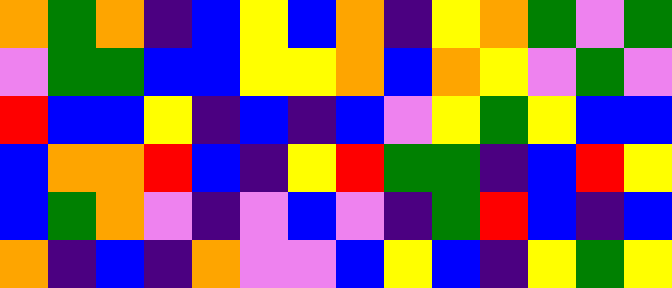[["orange", "green", "orange", "indigo", "blue", "yellow", "blue", "orange", "indigo", "yellow", "orange", "green", "violet", "green"], ["violet", "green", "green", "blue", "blue", "yellow", "yellow", "orange", "blue", "orange", "yellow", "violet", "green", "violet"], ["red", "blue", "blue", "yellow", "indigo", "blue", "indigo", "blue", "violet", "yellow", "green", "yellow", "blue", "blue"], ["blue", "orange", "orange", "red", "blue", "indigo", "yellow", "red", "green", "green", "indigo", "blue", "red", "yellow"], ["blue", "green", "orange", "violet", "indigo", "violet", "blue", "violet", "indigo", "green", "red", "blue", "indigo", "blue"], ["orange", "indigo", "blue", "indigo", "orange", "violet", "violet", "blue", "yellow", "blue", "indigo", "yellow", "green", "yellow"]]